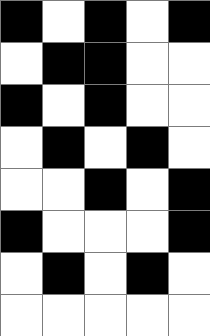[["black", "white", "black", "white", "black"], ["white", "black", "black", "white", "white"], ["black", "white", "black", "white", "white"], ["white", "black", "white", "black", "white"], ["white", "white", "black", "white", "black"], ["black", "white", "white", "white", "black"], ["white", "black", "white", "black", "white"], ["white", "white", "white", "white", "white"]]